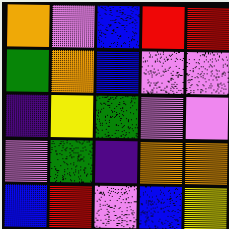[["orange", "violet", "blue", "red", "red"], ["green", "orange", "blue", "violet", "violet"], ["indigo", "yellow", "green", "violet", "violet"], ["violet", "green", "indigo", "orange", "orange"], ["blue", "red", "violet", "blue", "yellow"]]